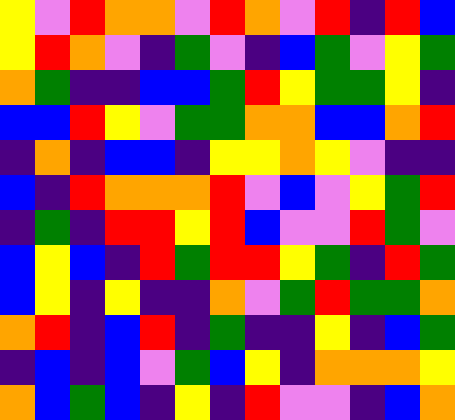[["yellow", "violet", "red", "orange", "orange", "violet", "red", "orange", "violet", "red", "indigo", "red", "blue"], ["yellow", "red", "orange", "violet", "indigo", "green", "violet", "indigo", "blue", "green", "violet", "yellow", "green"], ["orange", "green", "indigo", "indigo", "blue", "blue", "green", "red", "yellow", "green", "green", "yellow", "indigo"], ["blue", "blue", "red", "yellow", "violet", "green", "green", "orange", "orange", "blue", "blue", "orange", "red"], ["indigo", "orange", "indigo", "blue", "blue", "indigo", "yellow", "yellow", "orange", "yellow", "violet", "indigo", "indigo"], ["blue", "indigo", "red", "orange", "orange", "orange", "red", "violet", "blue", "violet", "yellow", "green", "red"], ["indigo", "green", "indigo", "red", "red", "yellow", "red", "blue", "violet", "violet", "red", "green", "violet"], ["blue", "yellow", "blue", "indigo", "red", "green", "red", "red", "yellow", "green", "indigo", "red", "green"], ["blue", "yellow", "indigo", "yellow", "indigo", "indigo", "orange", "violet", "green", "red", "green", "green", "orange"], ["orange", "red", "indigo", "blue", "red", "indigo", "green", "indigo", "indigo", "yellow", "indigo", "blue", "green"], ["indigo", "blue", "indigo", "blue", "violet", "green", "blue", "yellow", "indigo", "orange", "orange", "orange", "yellow"], ["orange", "blue", "green", "blue", "indigo", "yellow", "indigo", "red", "violet", "violet", "indigo", "blue", "orange"]]